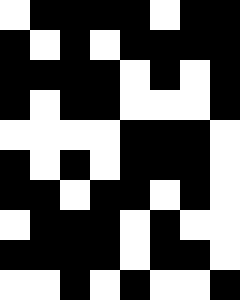[["white", "black", "black", "black", "black", "white", "black", "black"], ["black", "white", "black", "white", "black", "black", "black", "black"], ["black", "black", "black", "black", "white", "black", "white", "black"], ["black", "white", "black", "black", "white", "white", "white", "black"], ["white", "white", "white", "white", "black", "black", "black", "white"], ["black", "white", "black", "white", "black", "black", "black", "white"], ["black", "black", "white", "black", "black", "white", "black", "white"], ["white", "black", "black", "black", "white", "black", "white", "white"], ["black", "black", "black", "black", "white", "black", "black", "white"], ["white", "white", "black", "white", "black", "white", "white", "black"]]